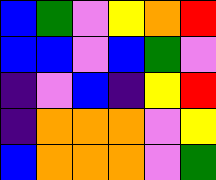[["blue", "green", "violet", "yellow", "orange", "red"], ["blue", "blue", "violet", "blue", "green", "violet"], ["indigo", "violet", "blue", "indigo", "yellow", "red"], ["indigo", "orange", "orange", "orange", "violet", "yellow"], ["blue", "orange", "orange", "orange", "violet", "green"]]